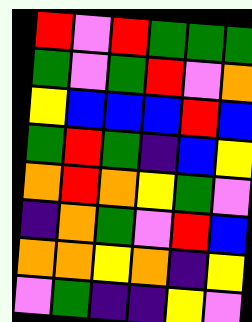[["red", "violet", "red", "green", "green", "green"], ["green", "violet", "green", "red", "violet", "orange"], ["yellow", "blue", "blue", "blue", "red", "blue"], ["green", "red", "green", "indigo", "blue", "yellow"], ["orange", "red", "orange", "yellow", "green", "violet"], ["indigo", "orange", "green", "violet", "red", "blue"], ["orange", "orange", "yellow", "orange", "indigo", "yellow"], ["violet", "green", "indigo", "indigo", "yellow", "violet"]]